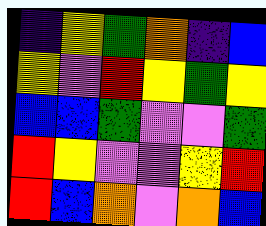[["indigo", "yellow", "green", "orange", "indigo", "blue"], ["yellow", "violet", "red", "yellow", "green", "yellow"], ["blue", "blue", "green", "violet", "violet", "green"], ["red", "yellow", "violet", "violet", "yellow", "red"], ["red", "blue", "orange", "violet", "orange", "blue"]]